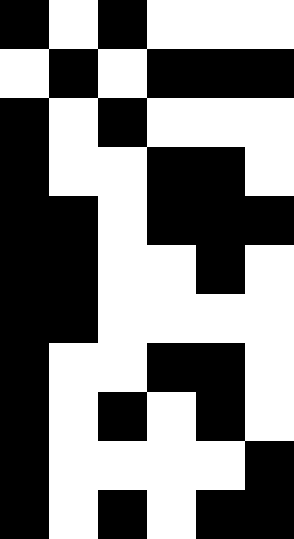[["black", "white", "black", "white", "white", "white"], ["white", "black", "white", "black", "black", "black"], ["black", "white", "black", "white", "white", "white"], ["black", "white", "white", "black", "black", "white"], ["black", "black", "white", "black", "black", "black"], ["black", "black", "white", "white", "black", "white"], ["black", "black", "white", "white", "white", "white"], ["black", "white", "white", "black", "black", "white"], ["black", "white", "black", "white", "black", "white"], ["black", "white", "white", "white", "white", "black"], ["black", "white", "black", "white", "black", "black"]]